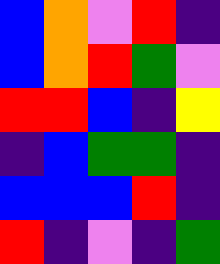[["blue", "orange", "violet", "red", "indigo"], ["blue", "orange", "red", "green", "violet"], ["red", "red", "blue", "indigo", "yellow"], ["indigo", "blue", "green", "green", "indigo"], ["blue", "blue", "blue", "red", "indigo"], ["red", "indigo", "violet", "indigo", "green"]]